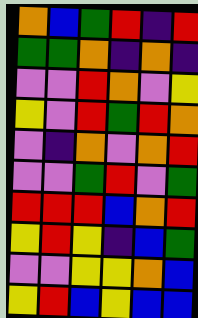[["orange", "blue", "green", "red", "indigo", "red"], ["green", "green", "orange", "indigo", "orange", "indigo"], ["violet", "violet", "red", "orange", "violet", "yellow"], ["yellow", "violet", "red", "green", "red", "orange"], ["violet", "indigo", "orange", "violet", "orange", "red"], ["violet", "violet", "green", "red", "violet", "green"], ["red", "red", "red", "blue", "orange", "red"], ["yellow", "red", "yellow", "indigo", "blue", "green"], ["violet", "violet", "yellow", "yellow", "orange", "blue"], ["yellow", "red", "blue", "yellow", "blue", "blue"]]